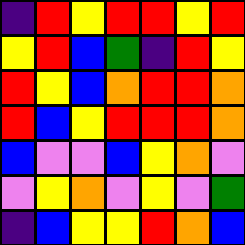[["indigo", "red", "yellow", "red", "red", "yellow", "red"], ["yellow", "red", "blue", "green", "indigo", "red", "yellow"], ["red", "yellow", "blue", "orange", "red", "red", "orange"], ["red", "blue", "yellow", "red", "red", "red", "orange"], ["blue", "violet", "violet", "blue", "yellow", "orange", "violet"], ["violet", "yellow", "orange", "violet", "yellow", "violet", "green"], ["indigo", "blue", "yellow", "yellow", "red", "orange", "blue"]]